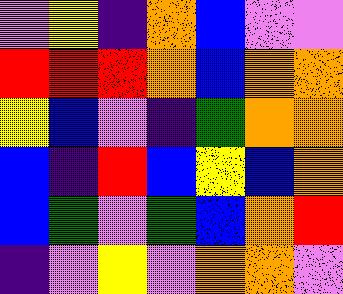[["violet", "yellow", "indigo", "orange", "blue", "violet", "violet"], ["red", "red", "red", "orange", "blue", "orange", "orange"], ["yellow", "blue", "violet", "indigo", "green", "orange", "orange"], ["blue", "indigo", "red", "blue", "yellow", "blue", "orange"], ["blue", "green", "violet", "green", "blue", "orange", "red"], ["indigo", "violet", "yellow", "violet", "orange", "orange", "violet"]]